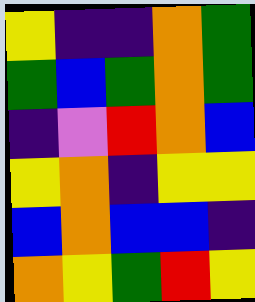[["yellow", "indigo", "indigo", "orange", "green"], ["green", "blue", "green", "orange", "green"], ["indigo", "violet", "red", "orange", "blue"], ["yellow", "orange", "indigo", "yellow", "yellow"], ["blue", "orange", "blue", "blue", "indigo"], ["orange", "yellow", "green", "red", "yellow"]]